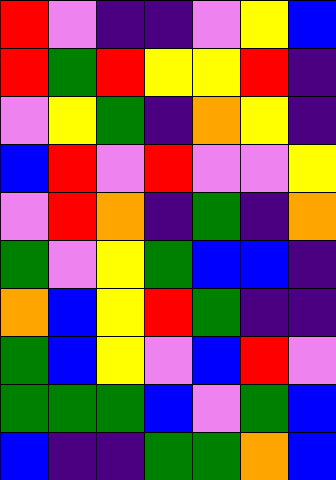[["red", "violet", "indigo", "indigo", "violet", "yellow", "blue"], ["red", "green", "red", "yellow", "yellow", "red", "indigo"], ["violet", "yellow", "green", "indigo", "orange", "yellow", "indigo"], ["blue", "red", "violet", "red", "violet", "violet", "yellow"], ["violet", "red", "orange", "indigo", "green", "indigo", "orange"], ["green", "violet", "yellow", "green", "blue", "blue", "indigo"], ["orange", "blue", "yellow", "red", "green", "indigo", "indigo"], ["green", "blue", "yellow", "violet", "blue", "red", "violet"], ["green", "green", "green", "blue", "violet", "green", "blue"], ["blue", "indigo", "indigo", "green", "green", "orange", "blue"]]